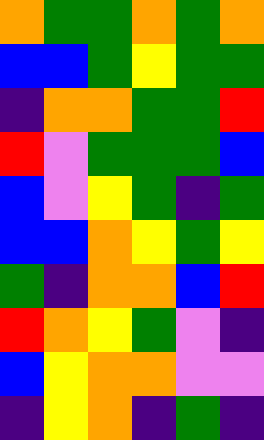[["orange", "green", "green", "orange", "green", "orange"], ["blue", "blue", "green", "yellow", "green", "green"], ["indigo", "orange", "orange", "green", "green", "red"], ["red", "violet", "green", "green", "green", "blue"], ["blue", "violet", "yellow", "green", "indigo", "green"], ["blue", "blue", "orange", "yellow", "green", "yellow"], ["green", "indigo", "orange", "orange", "blue", "red"], ["red", "orange", "yellow", "green", "violet", "indigo"], ["blue", "yellow", "orange", "orange", "violet", "violet"], ["indigo", "yellow", "orange", "indigo", "green", "indigo"]]